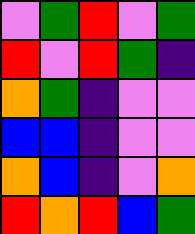[["violet", "green", "red", "violet", "green"], ["red", "violet", "red", "green", "indigo"], ["orange", "green", "indigo", "violet", "violet"], ["blue", "blue", "indigo", "violet", "violet"], ["orange", "blue", "indigo", "violet", "orange"], ["red", "orange", "red", "blue", "green"]]